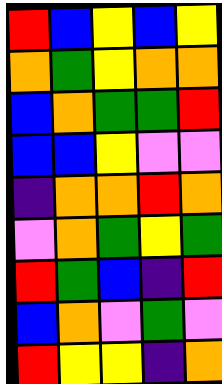[["red", "blue", "yellow", "blue", "yellow"], ["orange", "green", "yellow", "orange", "orange"], ["blue", "orange", "green", "green", "red"], ["blue", "blue", "yellow", "violet", "violet"], ["indigo", "orange", "orange", "red", "orange"], ["violet", "orange", "green", "yellow", "green"], ["red", "green", "blue", "indigo", "red"], ["blue", "orange", "violet", "green", "violet"], ["red", "yellow", "yellow", "indigo", "orange"]]